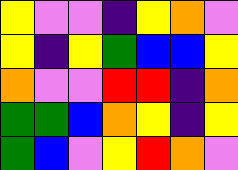[["yellow", "violet", "violet", "indigo", "yellow", "orange", "violet"], ["yellow", "indigo", "yellow", "green", "blue", "blue", "yellow"], ["orange", "violet", "violet", "red", "red", "indigo", "orange"], ["green", "green", "blue", "orange", "yellow", "indigo", "yellow"], ["green", "blue", "violet", "yellow", "red", "orange", "violet"]]